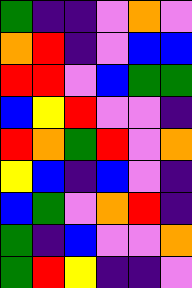[["green", "indigo", "indigo", "violet", "orange", "violet"], ["orange", "red", "indigo", "violet", "blue", "blue"], ["red", "red", "violet", "blue", "green", "green"], ["blue", "yellow", "red", "violet", "violet", "indigo"], ["red", "orange", "green", "red", "violet", "orange"], ["yellow", "blue", "indigo", "blue", "violet", "indigo"], ["blue", "green", "violet", "orange", "red", "indigo"], ["green", "indigo", "blue", "violet", "violet", "orange"], ["green", "red", "yellow", "indigo", "indigo", "violet"]]